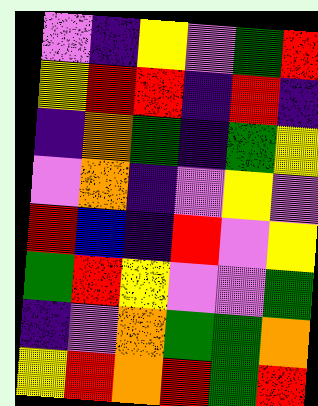[["violet", "indigo", "yellow", "violet", "green", "red"], ["yellow", "red", "red", "indigo", "red", "indigo"], ["indigo", "orange", "green", "indigo", "green", "yellow"], ["violet", "orange", "indigo", "violet", "yellow", "violet"], ["red", "blue", "indigo", "red", "violet", "yellow"], ["green", "red", "yellow", "violet", "violet", "green"], ["indigo", "violet", "orange", "green", "green", "orange"], ["yellow", "red", "orange", "red", "green", "red"]]